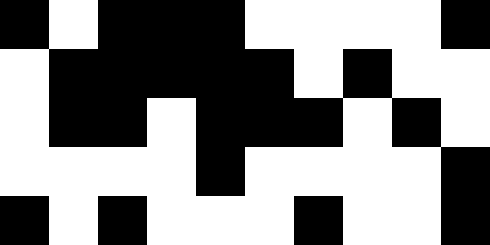[["black", "white", "black", "black", "black", "white", "white", "white", "white", "black"], ["white", "black", "black", "black", "black", "black", "white", "black", "white", "white"], ["white", "black", "black", "white", "black", "black", "black", "white", "black", "white"], ["white", "white", "white", "white", "black", "white", "white", "white", "white", "black"], ["black", "white", "black", "white", "white", "white", "black", "white", "white", "black"]]